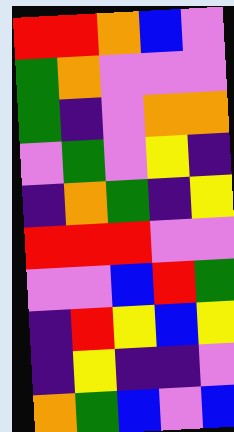[["red", "red", "orange", "blue", "violet"], ["green", "orange", "violet", "violet", "violet"], ["green", "indigo", "violet", "orange", "orange"], ["violet", "green", "violet", "yellow", "indigo"], ["indigo", "orange", "green", "indigo", "yellow"], ["red", "red", "red", "violet", "violet"], ["violet", "violet", "blue", "red", "green"], ["indigo", "red", "yellow", "blue", "yellow"], ["indigo", "yellow", "indigo", "indigo", "violet"], ["orange", "green", "blue", "violet", "blue"]]